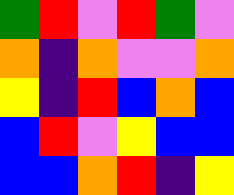[["green", "red", "violet", "red", "green", "violet"], ["orange", "indigo", "orange", "violet", "violet", "orange"], ["yellow", "indigo", "red", "blue", "orange", "blue"], ["blue", "red", "violet", "yellow", "blue", "blue"], ["blue", "blue", "orange", "red", "indigo", "yellow"]]